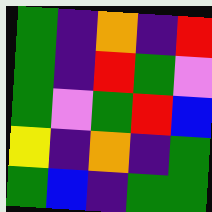[["green", "indigo", "orange", "indigo", "red"], ["green", "indigo", "red", "green", "violet"], ["green", "violet", "green", "red", "blue"], ["yellow", "indigo", "orange", "indigo", "green"], ["green", "blue", "indigo", "green", "green"]]